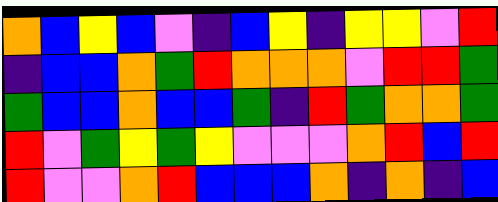[["orange", "blue", "yellow", "blue", "violet", "indigo", "blue", "yellow", "indigo", "yellow", "yellow", "violet", "red"], ["indigo", "blue", "blue", "orange", "green", "red", "orange", "orange", "orange", "violet", "red", "red", "green"], ["green", "blue", "blue", "orange", "blue", "blue", "green", "indigo", "red", "green", "orange", "orange", "green"], ["red", "violet", "green", "yellow", "green", "yellow", "violet", "violet", "violet", "orange", "red", "blue", "red"], ["red", "violet", "violet", "orange", "red", "blue", "blue", "blue", "orange", "indigo", "orange", "indigo", "blue"]]